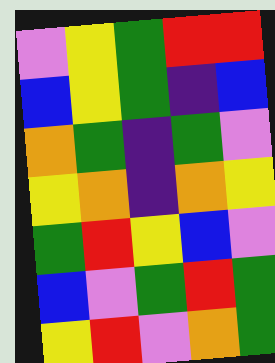[["violet", "yellow", "green", "red", "red"], ["blue", "yellow", "green", "indigo", "blue"], ["orange", "green", "indigo", "green", "violet"], ["yellow", "orange", "indigo", "orange", "yellow"], ["green", "red", "yellow", "blue", "violet"], ["blue", "violet", "green", "red", "green"], ["yellow", "red", "violet", "orange", "green"]]